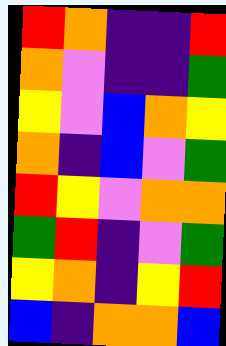[["red", "orange", "indigo", "indigo", "red"], ["orange", "violet", "indigo", "indigo", "green"], ["yellow", "violet", "blue", "orange", "yellow"], ["orange", "indigo", "blue", "violet", "green"], ["red", "yellow", "violet", "orange", "orange"], ["green", "red", "indigo", "violet", "green"], ["yellow", "orange", "indigo", "yellow", "red"], ["blue", "indigo", "orange", "orange", "blue"]]